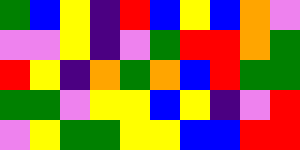[["green", "blue", "yellow", "indigo", "red", "blue", "yellow", "blue", "orange", "violet"], ["violet", "violet", "yellow", "indigo", "violet", "green", "red", "red", "orange", "green"], ["red", "yellow", "indigo", "orange", "green", "orange", "blue", "red", "green", "green"], ["green", "green", "violet", "yellow", "yellow", "blue", "yellow", "indigo", "violet", "red"], ["violet", "yellow", "green", "green", "yellow", "yellow", "blue", "blue", "red", "red"]]